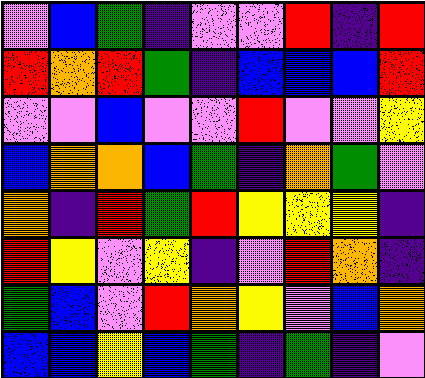[["violet", "blue", "green", "indigo", "violet", "violet", "red", "indigo", "red"], ["red", "orange", "red", "green", "indigo", "blue", "blue", "blue", "red"], ["violet", "violet", "blue", "violet", "violet", "red", "violet", "violet", "yellow"], ["blue", "orange", "orange", "blue", "green", "indigo", "orange", "green", "violet"], ["orange", "indigo", "red", "green", "red", "yellow", "yellow", "yellow", "indigo"], ["red", "yellow", "violet", "yellow", "indigo", "violet", "red", "orange", "indigo"], ["green", "blue", "violet", "red", "orange", "yellow", "violet", "blue", "orange"], ["blue", "blue", "yellow", "blue", "green", "indigo", "green", "indigo", "violet"]]